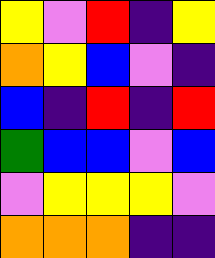[["yellow", "violet", "red", "indigo", "yellow"], ["orange", "yellow", "blue", "violet", "indigo"], ["blue", "indigo", "red", "indigo", "red"], ["green", "blue", "blue", "violet", "blue"], ["violet", "yellow", "yellow", "yellow", "violet"], ["orange", "orange", "orange", "indigo", "indigo"]]